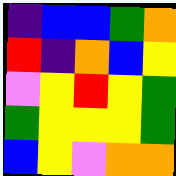[["indigo", "blue", "blue", "green", "orange"], ["red", "indigo", "orange", "blue", "yellow"], ["violet", "yellow", "red", "yellow", "green"], ["green", "yellow", "yellow", "yellow", "green"], ["blue", "yellow", "violet", "orange", "orange"]]